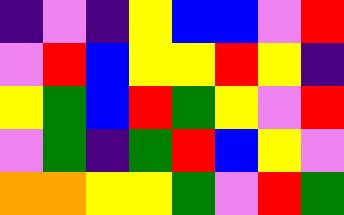[["indigo", "violet", "indigo", "yellow", "blue", "blue", "violet", "red"], ["violet", "red", "blue", "yellow", "yellow", "red", "yellow", "indigo"], ["yellow", "green", "blue", "red", "green", "yellow", "violet", "red"], ["violet", "green", "indigo", "green", "red", "blue", "yellow", "violet"], ["orange", "orange", "yellow", "yellow", "green", "violet", "red", "green"]]